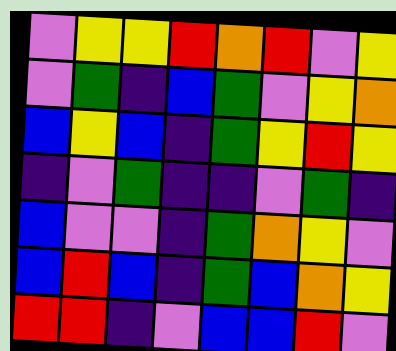[["violet", "yellow", "yellow", "red", "orange", "red", "violet", "yellow"], ["violet", "green", "indigo", "blue", "green", "violet", "yellow", "orange"], ["blue", "yellow", "blue", "indigo", "green", "yellow", "red", "yellow"], ["indigo", "violet", "green", "indigo", "indigo", "violet", "green", "indigo"], ["blue", "violet", "violet", "indigo", "green", "orange", "yellow", "violet"], ["blue", "red", "blue", "indigo", "green", "blue", "orange", "yellow"], ["red", "red", "indigo", "violet", "blue", "blue", "red", "violet"]]